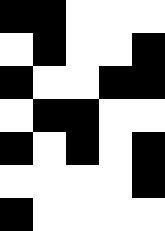[["black", "black", "white", "white", "white"], ["white", "black", "white", "white", "black"], ["black", "white", "white", "black", "black"], ["white", "black", "black", "white", "white"], ["black", "white", "black", "white", "black"], ["white", "white", "white", "white", "black"], ["black", "white", "white", "white", "white"]]